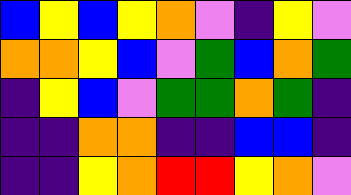[["blue", "yellow", "blue", "yellow", "orange", "violet", "indigo", "yellow", "violet"], ["orange", "orange", "yellow", "blue", "violet", "green", "blue", "orange", "green"], ["indigo", "yellow", "blue", "violet", "green", "green", "orange", "green", "indigo"], ["indigo", "indigo", "orange", "orange", "indigo", "indigo", "blue", "blue", "indigo"], ["indigo", "indigo", "yellow", "orange", "red", "red", "yellow", "orange", "violet"]]